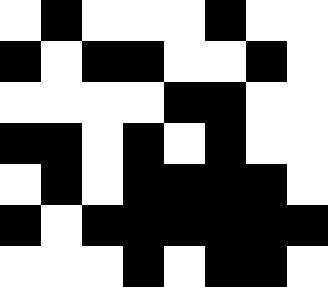[["white", "black", "white", "white", "white", "black", "white", "white"], ["black", "white", "black", "black", "white", "white", "black", "white"], ["white", "white", "white", "white", "black", "black", "white", "white"], ["black", "black", "white", "black", "white", "black", "white", "white"], ["white", "black", "white", "black", "black", "black", "black", "white"], ["black", "white", "black", "black", "black", "black", "black", "black"], ["white", "white", "white", "black", "white", "black", "black", "white"]]